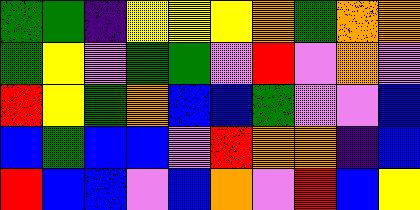[["green", "green", "indigo", "yellow", "yellow", "yellow", "orange", "green", "orange", "orange"], ["green", "yellow", "violet", "green", "green", "violet", "red", "violet", "orange", "violet"], ["red", "yellow", "green", "orange", "blue", "blue", "green", "violet", "violet", "blue"], ["blue", "green", "blue", "blue", "violet", "red", "orange", "orange", "indigo", "blue"], ["red", "blue", "blue", "violet", "blue", "orange", "violet", "red", "blue", "yellow"]]